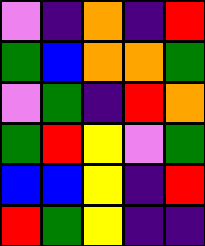[["violet", "indigo", "orange", "indigo", "red"], ["green", "blue", "orange", "orange", "green"], ["violet", "green", "indigo", "red", "orange"], ["green", "red", "yellow", "violet", "green"], ["blue", "blue", "yellow", "indigo", "red"], ["red", "green", "yellow", "indigo", "indigo"]]